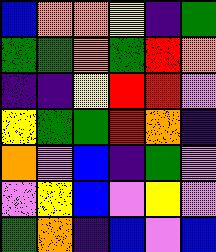[["blue", "orange", "orange", "yellow", "indigo", "green"], ["green", "green", "orange", "green", "red", "orange"], ["indigo", "indigo", "yellow", "red", "red", "violet"], ["yellow", "green", "green", "red", "orange", "indigo"], ["orange", "violet", "blue", "indigo", "green", "violet"], ["violet", "yellow", "blue", "violet", "yellow", "violet"], ["green", "orange", "indigo", "blue", "violet", "blue"]]